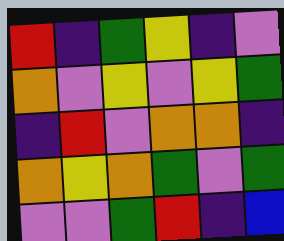[["red", "indigo", "green", "yellow", "indigo", "violet"], ["orange", "violet", "yellow", "violet", "yellow", "green"], ["indigo", "red", "violet", "orange", "orange", "indigo"], ["orange", "yellow", "orange", "green", "violet", "green"], ["violet", "violet", "green", "red", "indigo", "blue"]]